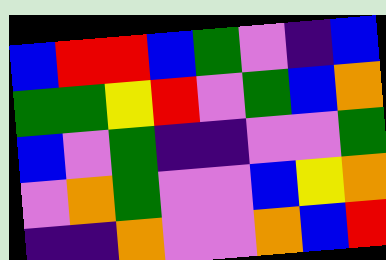[["blue", "red", "red", "blue", "green", "violet", "indigo", "blue"], ["green", "green", "yellow", "red", "violet", "green", "blue", "orange"], ["blue", "violet", "green", "indigo", "indigo", "violet", "violet", "green"], ["violet", "orange", "green", "violet", "violet", "blue", "yellow", "orange"], ["indigo", "indigo", "orange", "violet", "violet", "orange", "blue", "red"]]